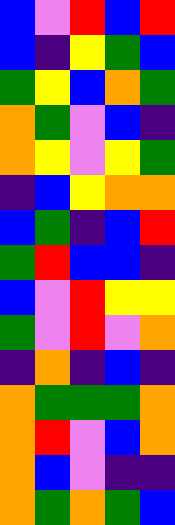[["blue", "violet", "red", "blue", "red"], ["blue", "indigo", "yellow", "green", "blue"], ["green", "yellow", "blue", "orange", "green"], ["orange", "green", "violet", "blue", "indigo"], ["orange", "yellow", "violet", "yellow", "green"], ["indigo", "blue", "yellow", "orange", "orange"], ["blue", "green", "indigo", "blue", "red"], ["green", "red", "blue", "blue", "indigo"], ["blue", "violet", "red", "yellow", "yellow"], ["green", "violet", "red", "violet", "orange"], ["indigo", "orange", "indigo", "blue", "indigo"], ["orange", "green", "green", "green", "orange"], ["orange", "red", "violet", "blue", "orange"], ["orange", "blue", "violet", "indigo", "indigo"], ["orange", "green", "orange", "green", "blue"]]